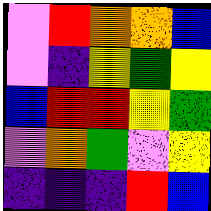[["violet", "red", "orange", "orange", "blue"], ["violet", "indigo", "yellow", "green", "yellow"], ["blue", "red", "red", "yellow", "green"], ["violet", "orange", "green", "violet", "yellow"], ["indigo", "indigo", "indigo", "red", "blue"]]